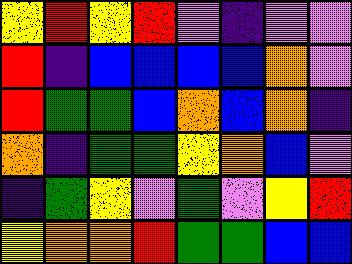[["yellow", "red", "yellow", "red", "violet", "indigo", "violet", "violet"], ["red", "indigo", "blue", "blue", "blue", "blue", "orange", "violet"], ["red", "green", "green", "blue", "orange", "blue", "orange", "indigo"], ["orange", "indigo", "green", "green", "yellow", "orange", "blue", "violet"], ["indigo", "green", "yellow", "violet", "green", "violet", "yellow", "red"], ["yellow", "orange", "orange", "red", "green", "green", "blue", "blue"]]